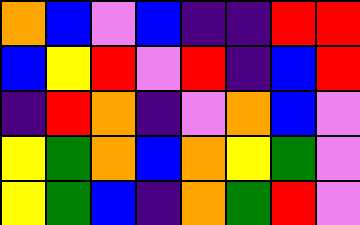[["orange", "blue", "violet", "blue", "indigo", "indigo", "red", "red"], ["blue", "yellow", "red", "violet", "red", "indigo", "blue", "red"], ["indigo", "red", "orange", "indigo", "violet", "orange", "blue", "violet"], ["yellow", "green", "orange", "blue", "orange", "yellow", "green", "violet"], ["yellow", "green", "blue", "indigo", "orange", "green", "red", "violet"]]